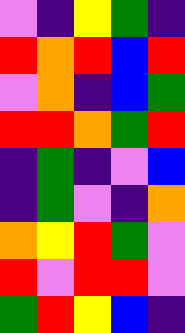[["violet", "indigo", "yellow", "green", "indigo"], ["red", "orange", "red", "blue", "red"], ["violet", "orange", "indigo", "blue", "green"], ["red", "red", "orange", "green", "red"], ["indigo", "green", "indigo", "violet", "blue"], ["indigo", "green", "violet", "indigo", "orange"], ["orange", "yellow", "red", "green", "violet"], ["red", "violet", "red", "red", "violet"], ["green", "red", "yellow", "blue", "indigo"]]